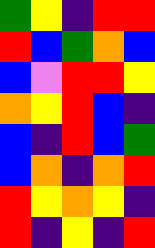[["green", "yellow", "indigo", "red", "red"], ["red", "blue", "green", "orange", "blue"], ["blue", "violet", "red", "red", "yellow"], ["orange", "yellow", "red", "blue", "indigo"], ["blue", "indigo", "red", "blue", "green"], ["blue", "orange", "indigo", "orange", "red"], ["red", "yellow", "orange", "yellow", "indigo"], ["red", "indigo", "yellow", "indigo", "red"]]